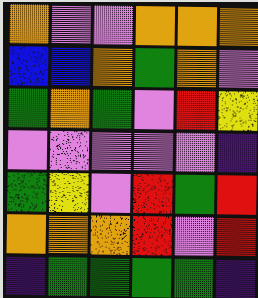[["orange", "violet", "violet", "orange", "orange", "orange"], ["blue", "blue", "orange", "green", "orange", "violet"], ["green", "orange", "green", "violet", "red", "yellow"], ["violet", "violet", "violet", "violet", "violet", "indigo"], ["green", "yellow", "violet", "red", "green", "red"], ["orange", "orange", "orange", "red", "violet", "red"], ["indigo", "green", "green", "green", "green", "indigo"]]